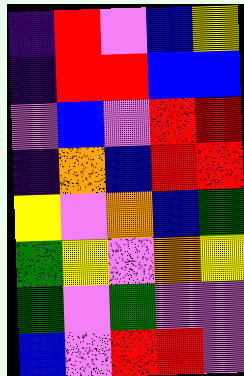[["indigo", "red", "violet", "blue", "yellow"], ["indigo", "red", "red", "blue", "blue"], ["violet", "blue", "violet", "red", "red"], ["indigo", "orange", "blue", "red", "red"], ["yellow", "violet", "orange", "blue", "green"], ["green", "yellow", "violet", "orange", "yellow"], ["green", "violet", "green", "violet", "violet"], ["blue", "violet", "red", "red", "violet"]]